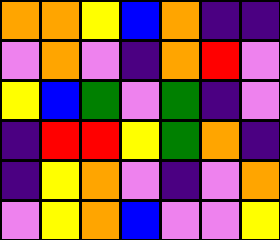[["orange", "orange", "yellow", "blue", "orange", "indigo", "indigo"], ["violet", "orange", "violet", "indigo", "orange", "red", "violet"], ["yellow", "blue", "green", "violet", "green", "indigo", "violet"], ["indigo", "red", "red", "yellow", "green", "orange", "indigo"], ["indigo", "yellow", "orange", "violet", "indigo", "violet", "orange"], ["violet", "yellow", "orange", "blue", "violet", "violet", "yellow"]]